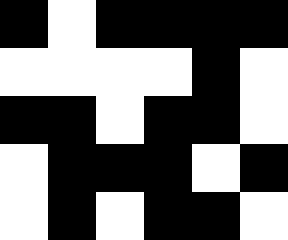[["black", "white", "black", "black", "black", "black"], ["white", "white", "white", "white", "black", "white"], ["black", "black", "white", "black", "black", "white"], ["white", "black", "black", "black", "white", "black"], ["white", "black", "white", "black", "black", "white"]]